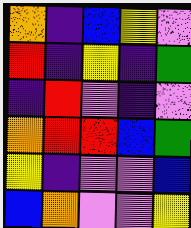[["orange", "indigo", "blue", "yellow", "violet"], ["red", "indigo", "yellow", "indigo", "green"], ["indigo", "red", "violet", "indigo", "violet"], ["orange", "red", "red", "blue", "green"], ["yellow", "indigo", "violet", "violet", "blue"], ["blue", "orange", "violet", "violet", "yellow"]]